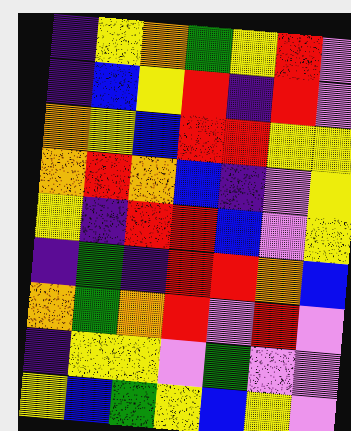[["indigo", "yellow", "orange", "green", "yellow", "red", "violet"], ["indigo", "blue", "yellow", "red", "indigo", "red", "violet"], ["orange", "yellow", "blue", "red", "red", "yellow", "yellow"], ["orange", "red", "orange", "blue", "indigo", "violet", "yellow"], ["yellow", "indigo", "red", "red", "blue", "violet", "yellow"], ["indigo", "green", "indigo", "red", "red", "orange", "blue"], ["orange", "green", "orange", "red", "violet", "red", "violet"], ["indigo", "yellow", "yellow", "violet", "green", "violet", "violet"], ["yellow", "blue", "green", "yellow", "blue", "yellow", "violet"]]